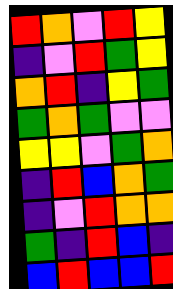[["red", "orange", "violet", "red", "yellow"], ["indigo", "violet", "red", "green", "yellow"], ["orange", "red", "indigo", "yellow", "green"], ["green", "orange", "green", "violet", "violet"], ["yellow", "yellow", "violet", "green", "orange"], ["indigo", "red", "blue", "orange", "green"], ["indigo", "violet", "red", "orange", "orange"], ["green", "indigo", "red", "blue", "indigo"], ["blue", "red", "blue", "blue", "red"]]